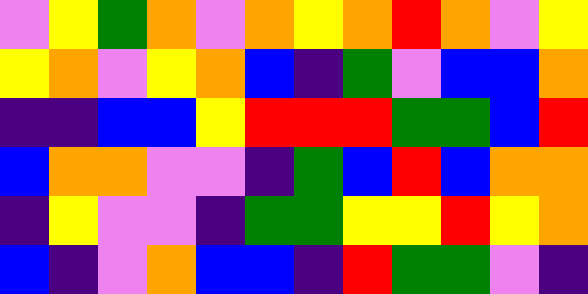[["violet", "yellow", "green", "orange", "violet", "orange", "yellow", "orange", "red", "orange", "violet", "yellow"], ["yellow", "orange", "violet", "yellow", "orange", "blue", "indigo", "green", "violet", "blue", "blue", "orange"], ["indigo", "indigo", "blue", "blue", "yellow", "red", "red", "red", "green", "green", "blue", "red"], ["blue", "orange", "orange", "violet", "violet", "indigo", "green", "blue", "red", "blue", "orange", "orange"], ["indigo", "yellow", "violet", "violet", "indigo", "green", "green", "yellow", "yellow", "red", "yellow", "orange"], ["blue", "indigo", "violet", "orange", "blue", "blue", "indigo", "red", "green", "green", "violet", "indigo"]]